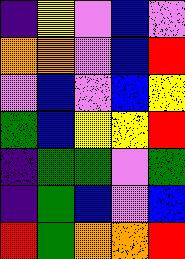[["indigo", "yellow", "violet", "blue", "violet"], ["orange", "orange", "violet", "blue", "red"], ["violet", "blue", "violet", "blue", "yellow"], ["green", "blue", "yellow", "yellow", "red"], ["indigo", "green", "green", "violet", "green"], ["indigo", "green", "blue", "violet", "blue"], ["red", "green", "orange", "orange", "red"]]